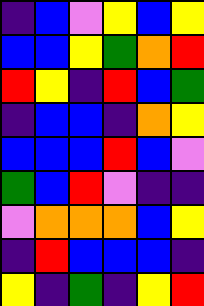[["indigo", "blue", "violet", "yellow", "blue", "yellow"], ["blue", "blue", "yellow", "green", "orange", "red"], ["red", "yellow", "indigo", "red", "blue", "green"], ["indigo", "blue", "blue", "indigo", "orange", "yellow"], ["blue", "blue", "blue", "red", "blue", "violet"], ["green", "blue", "red", "violet", "indigo", "indigo"], ["violet", "orange", "orange", "orange", "blue", "yellow"], ["indigo", "red", "blue", "blue", "blue", "indigo"], ["yellow", "indigo", "green", "indigo", "yellow", "red"]]